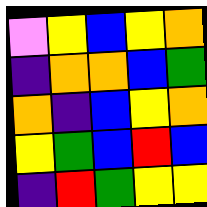[["violet", "yellow", "blue", "yellow", "orange"], ["indigo", "orange", "orange", "blue", "green"], ["orange", "indigo", "blue", "yellow", "orange"], ["yellow", "green", "blue", "red", "blue"], ["indigo", "red", "green", "yellow", "yellow"]]